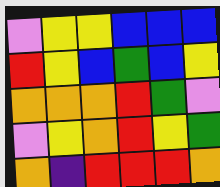[["violet", "yellow", "yellow", "blue", "blue", "blue"], ["red", "yellow", "blue", "green", "blue", "yellow"], ["orange", "orange", "orange", "red", "green", "violet"], ["violet", "yellow", "orange", "red", "yellow", "green"], ["orange", "indigo", "red", "red", "red", "orange"]]